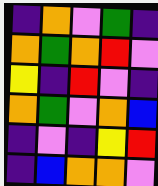[["indigo", "orange", "violet", "green", "indigo"], ["orange", "green", "orange", "red", "violet"], ["yellow", "indigo", "red", "violet", "indigo"], ["orange", "green", "violet", "orange", "blue"], ["indigo", "violet", "indigo", "yellow", "red"], ["indigo", "blue", "orange", "orange", "violet"]]